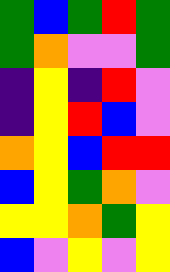[["green", "blue", "green", "red", "green"], ["green", "orange", "violet", "violet", "green"], ["indigo", "yellow", "indigo", "red", "violet"], ["indigo", "yellow", "red", "blue", "violet"], ["orange", "yellow", "blue", "red", "red"], ["blue", "yellow", "green", "orange", "violet"], ["yellow", "yellow", "orange", "green", "yellow"], ["blue", "violet", "yellow", "violet", "yellow"]]